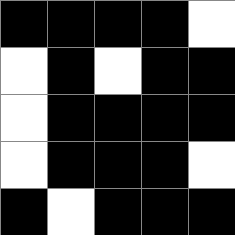[["black", "black", "black", "black", "white"], ["white", "black", "white", "black", "black"], ["white", "black", "black", "black", "black"], ["white", "black", "black", "black", "white"], ["black", "white", "black", "black", "black"]]